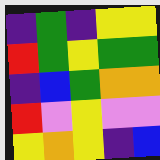[["indigo", "green", "indigo", "yellow", "yellow"], ["red", "green", "yellow", "green", "green"], ["indigo", "blue", "green", "orange", "orange"], ["red", "violet", "yellow", "violet", "violet"], ["yellow", "orange", "yellow", "indigo", "blue"]]